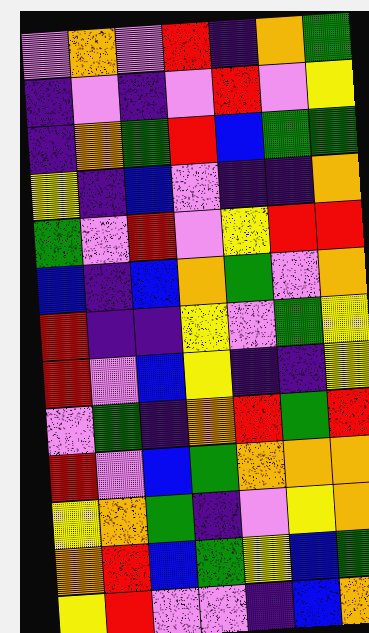[["violet", "orange", "violet", "red", "indigo", "orange", "green"], ["indigo", "violet", "indigo", "violet", "red", "violet", "yellow"], ["indigo", "orange", "green", "red", "blue", "green", "green"], ["yellow", "indigo", "blue", "violet", "indigo", "indigo", "orange"], ["green", "violet", "red", "violet", "yellow", "red", "red"], ["blue", "indigo", "blue", "orange", "green", "violet", "orange"], ["red", "indigo", "indigo", "yellow", "violet", "green", "yellow"], ["red", "violet", "blue", "yellow", "indigo", "indigo", "yellow"], ["violet", "green", "indigo", "orange", "red", "green", "red"], ["red", "violet", "blue", "green", "orange", "orange", "orange"], ["yellow", "orange", "green", "indigo", "violet", "yellow", "orange"], ["orange", "red", "blue", "green", "yellow", "blue", "green"], ["yellow", "red", "violet", "violet", "indigo", "blue", "orange"]]